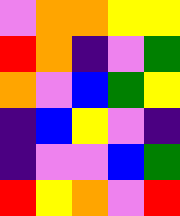[["violet", "orange", "orange", "yellow", "yellow"], ["red", "orange", "indigo", "violet", "green"], ["orange", "violet", "blue", "green", "yellow"], ["indigo", "blue", "yellow", "violet", "indigo"], ["indigo", "violet", "violet", "blue", "green"], ["red", "yellow", "orange", "violet", "red"]]